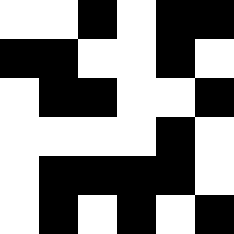[["white", "white", "black", "white", "black", "black"], ["black", "black", "white", "white", "black", "white"], ["white", "black", "black", "white", "white", "black"], ["white", "white", "white", "white", "black", "white"], ["white", "black", "black", "black", "black", "white"], ["white", "black", "white", "black", "white", "black"]]